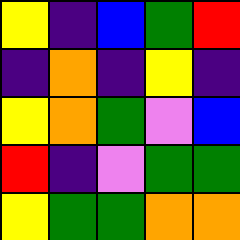[["yellow", "indigo", "blue", "green", "red"], ["indigo", "orange", "indigo", "yellow", "indigo"], ["yellow", "orange", "green", "violet", "blue"], ["red", "indigo", "violet", "green", "green"], ["yellow", "green", "green", "orange", "orange"]]